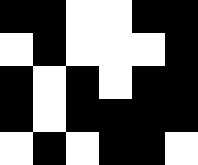[["black", "black", "white", "white", "black", "black"], ["white", "black", "white", "white", "white", "black"], ["black", "white", "black", "white", "black", "black"], ["black", "white", "black", "black", "black", "black"], ["white", "black", "white", "black", "black", "white"]]